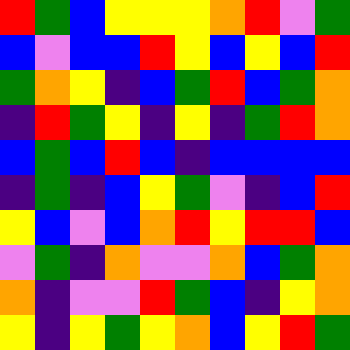[["red", "green", "blue", "yellow", "yellow", "yellow", "orange", "red", "violet", "green"], ["blue", "violet", "blue", "blue", "red", "yellow", "blue", "yellow", "blue", "red"], ["green", "orange", "yellow", "indigo", "blue", "green", "red", "blue", "green", "orange"], ["indigo", "red", "green", "yellow", "indigo", "yellow", "indigo", "green", "red", "orange"], ["blue", "green", "blue", "red", "blue", "indigo", "blue", "blue", "blue", "blue"], ["indigo", "green", "indigo", "blue", "yellow", "green", "violet", "indigo", "blue", "red"], ["yellow", "blue", "violet", "blue", "orange", "red", "yellow", "red", "red", "blue"], ["violet", "green", "indigo", "orange", "violet", "violet", "orange", "blue", "green", "orange"], ["orange", "indigo", "violet", "violet", "red", "green", "blue", "indigo", "yellow", "orange"], ["yellow", "indigo", "yellow", "green", "yellow", "orange", "blue", "yellow", "red", "green"]]